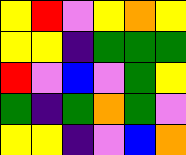[["yellow", "red", "violet", "yellow", "orange", "yellow"], ["yellow", "yellow", "indigo", "green", "green", "green"], ["red", "violet", "blue", "violet", "green", "yellow"], ["green", "indigo", "green", "orange", "green", "violet"], ["yellow", "yellow", "indigo", "violet", "blue", "orange"]]